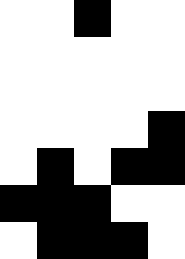[["white", "white", "black", "white", "white"], ["white", "white", "white", "white", "white"], ["white", "white", "white", "white", "white"], ["white", "white", "white", "white", "black"], ["white", "black", "white", "black", "black"], ["black", "black", "black", "white", "white"], ["white", "black", "black", "black", "white"]]